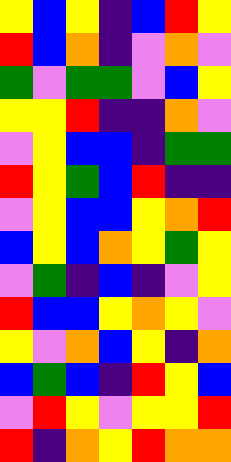[["yellow", "blue", "yellow", "indigo", "blue", "red", "yellow"], ["red", "blue", "orange", "indigo", "violet", "orange", "violet"], ["green", "violet", "green", "green", "violet", "blue", "yellow"], ["yellow", "yellow", "red", "indigo", "indigo", "orange", "violet"], ["violet", "yellow", "blue", "blue", "indigo", "green", "green"], ["red", "yellow", "green", "blue", "red", "indigo", "indigo"], ["violet", "yellow", "blue", "blue", "yellow", "orange", "red"], ["blue", "yellow", "blue", "orange", "yellow", "green", "yellow"], ["violet", "green", "indigo", "blue", "indigo", "violet", "yellow"], ["red", "blue", "blue", "yellow", "orange", "yellow", "violet"], ["yellow", "violet", "orange", "blue", "yellow", "indigo", "orange"], ["blue", "green", "blue", "indigo", "red", "yellow", "blue"], ["violet", "red", "yellow", "violet", "yellow", "yellow", "red"], ["red", "indigo", "orange", "yellow", "red", "orange", "orange"]]